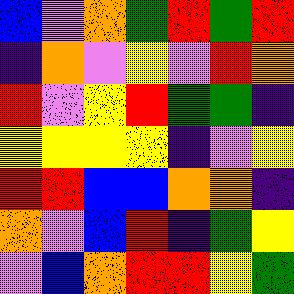[["blue", "violet", "orange", "green", "red", "green", "red"], ["indigo", "orange", "violet", "yellow", "violet", "red", "orange"], ["red", "violet", "yellow", "red", "green", "green", "indigo"], ["yellow", "yellow", "yellow", "yellow", "indigo", "violet", "yellow"], ["red", "red", "blue", "blue", "orange", "orange", "indigo"], ["orange", "violet", "blue", "red", "indigo", "green", "yellow"], ["violet", "blue", "orange", "red", "red", "yellow", "green"]]